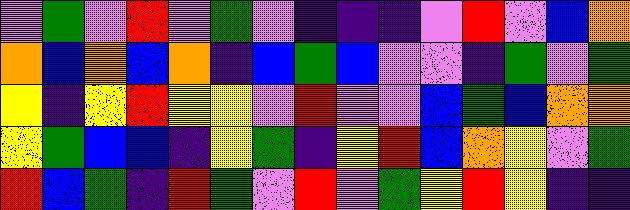[["violet", "green", "violet", "red", "violet", "green", "violet", "indigo", "indigo", "indigo", "violet", "red", "violet", "blue", "orange"], ["orange", "blue", "orange", "blue", "orange", "indigo", "blue", "green", "blue", "violet", "violet", "indigo", "green", "violet", "green"], ["yellow", "indigo", "yellow", "red", "yellow", "yellow", "violet", "red", "violet", "violet", "blue", "green", "blue", "orange", "orange"], ["yellow", "green", "blue", "blue", "indigo", "yellow", "green", "indigo", "yellow", "red", "blue", "orange", "yellow", "violet", "green"], ["red", "blue", "green", "indigo", "red", "green", "violet", "red", "violet", "green", "yellow", "red", "yellow", "indigo", "indigo"]]